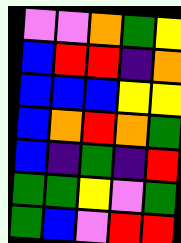[["violet", "violet", "orange", "green", "yellow"], ["blue", "red", "red", "indigo", "orange"], ["blue", "blue", "blue", "yellow", "yellow"], ["blue", "orange", "red", "orange", "green"], ["blue", "indigo", "green", "indigo", "red"], ["green", "green", "yellow", "violet", "green"], ["green", "blue", "violet", "red", "red"]]